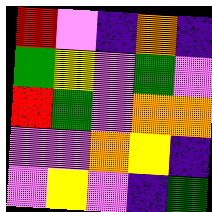[["red", "violet", "indigo", "orange", "indigo"], ["green", "yellow", "violet", "green", "violet"], ["red", "green", "violet", "orange", "orange"], ["violet", "violet", "orange", "yellow", "indigo"], ["violet", "yellow", "violet", "indigo", "green"]]